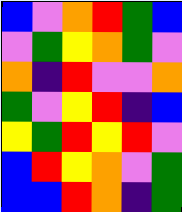[["blue", "violet", "orange", "red", "green", "blue"], ["violet", "green", "yellow", "orange", "green", "violet"], ["orange", "indigo", "red", "violet", "violet", "orange"], ["green", "violet", "yellow", "red", "indigo", "blue"], ["yellow", "green", "red", "yellow", "red", "violet"], ["blue", "red", "yellow", "orange", "violet", "green"], ["blue", "blue", "red", "orange", "indigo", "green"]]